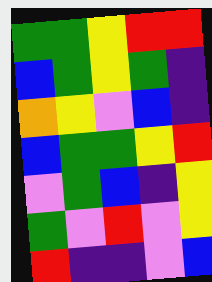[["green", "green", "yellow", "red", "red"], ["blue", "green", "yellow", "green", "indigo"], ["orange", "yellow", "violet", "blue", "indigo"], ["blue", "green", "green", "yellow", "red"], ["violet", "green", "blue", "indigo", "yellow"], ["green", "violet", "red", "violet", "yellow"], ["red", "indigo", "indigo", "violet", "blue"]]